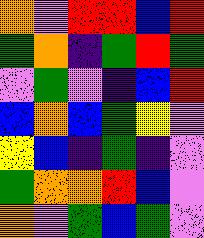[["orange", "violet", "red", "red", "blue", "red"], ["green", "orange", "indigo", "green", "red", "green"], ["violet", "green", "violet", "indigo", "blue", "red"], ["blue", "orange", "blue", "green", "yellow", "violet"], ["yellow", "blue", "indigo", "green", "indigo", "violet"], ["green", "orange", "orange", "red", "blue", "violet"], ["orange", "violet", "green", "blue", "green", "violet"]]